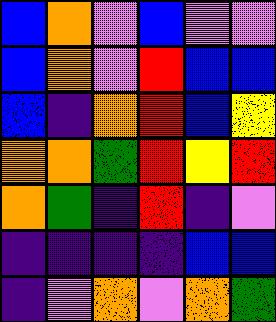[["blue", "orange", "violet", "blue", "violet", "violet"], ["blue", "orange", "violet", "red", "blue", "blue"], ["blue", "indigo", "orange", "red", "blue", "yellow"], ["orange", "orange", "green", "red", "yellow", "red"], ["orange", "green", "indigo", "red", "indigo", "violet"], ["indigo", "indigo", "indigo", "indigo", "blue", "blue"], ["indigo", "violet", "orange", "violet", "orange", "green"]]